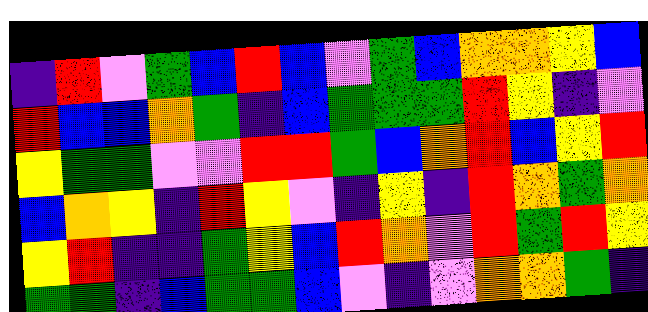[["indigo", "red", "violet", "green", "blue", "red", "blue", "violet", "green", "blue", "orange", "orange", "yellow", "blue"], ["red", "blue", "blue", "orange", "green", "indigo", "blue", "green", "green", "green", "red", "yellow", "indigo", "violet"], ["yellow", "green", "green", "violet", "violet", "red", "red", "green", "blue", "orange", "red", "blue", "yellow", "red"], ["blue", "orange", "yellow", "indigo", "red", "yellow", "violet", "indigo", "yellow", "indigo", "red", "orange", "green", "orange"], ["yellow", "red", "indigo", "indigo", "green", "yellow", "blue", "red", "orange", "violet", "red", "green", "red", "yellow"], ["green", "green", "indigo", "blue", "green", "green", "blue", "violet", "indigo", "violet", "orange", "orange", "green", "indigo"]]